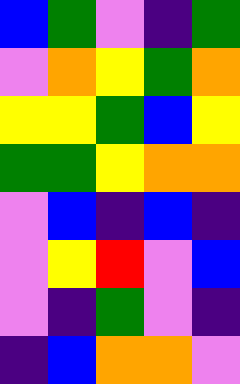[["blue", "green", "violet", "indigo", "green"], ["violet", "orange", "yellow", "green", "orange"], ["yellow", "yellow", "green", "blue", "yellow"], ["green", "green", "yellow", "orange", "orange"], ["violet", "blue", "indigo", "blue", "indigo"], ["violet", "yellow", "red", "violet", "blue"], ["violet", "indigo", "green", "violet", "indigo"], ["indigo", "blue", "orange", "orange", "violet"]]